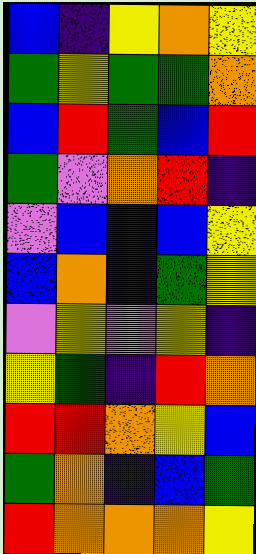[["blue", "indigo", "yellow", "orange", "yellow"], ["green", "yellow", "green", "green", "orange"], ["blue", "red", "green", "blue", "red"], ["green", "violet", "orange", "red", "indigo"], ["violet", "blue", "indigo", "blue", "yellow"], ["blue", "orange", "indigo", "green", "yellow"], ["violet", "yellow", "violet", "yellow", "indigo"], ["yellow", "green", "indigo", "red", "orange"], ["red", "red", "orange", "yellow", "blue"], ["green", "orange", "indigo", "blue", "green"], ["red", "orange", "orange", "orange", "yellow"]]